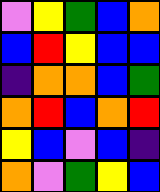[["violet", "yellow", "green", "blue", "orange"], ["blue", "red", "yellow", "blue", "blue"], ["indigo", "orange", "orange", "blue", "green"], ["orange", "red", "blue", "orange", "red"], ["yellow", "blue", "violet", "blue", "indigo"], ["orange", "violet", "green", "yellow", "blue"]]